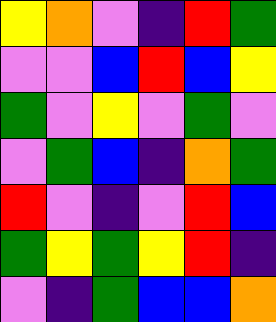[["yellow", "orange", "violet", "indigo", "red", "green"], ["violet", "violet", "blue", "red", "blue", "yellow"], ["green", "violet", "yellow", "violet", "green", "violet"], ["violet", "green", "blue", "indigo", "orange", "green"], ["red", "violet", "indigo", "violet", "red", "blue"], ["green", "yellow", "green", "yellow", "red", "indigo"], ["violet", "indigo", "green", "blue", "blue", "orange"]]